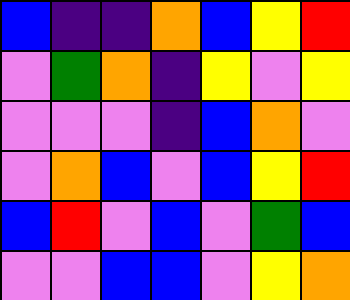[["blue", "indigo", "indigo", "orange", "blue", "yellow", "red"], ["violet", "green", "orange", "indigo", "yellow", "violet", "yellow"], ["violet", "violet", "violet", "indigo", "blue", "orange", "violet"], ["violet", "orange", "blue", "violet", "blue", "yellow", "red"], ["blue", "red", "violet", "blue", "violet", "green", "blue"], ["violet", "violet", "blue", "blue", "violet", "yellow", "orange"]]